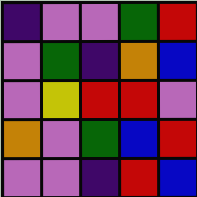[["indigo", "violet", "violet", "green", "red"], ["violet", "green", "indigo", "orange", "blue"], ["violet", "yellow", "red", "red", "violet"], ["orange", "violet", "green", "blue", "red"], ["violet", "violet", "indigo", "red", "blue"]]